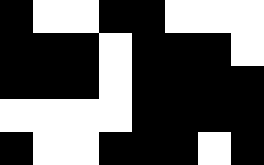[["black", "white", "white", "black", "black", "white", "white", "white"], ["black", "black", "black", "white", "black", "black", "black", "white"], ["black", "black", "black", "white", "black", "black", "black", "black"], ["white", "white", "white", "white", "black", "black", "black", "black"], ["black", "white", "white", "black", "black", "black", "white", "black"]]